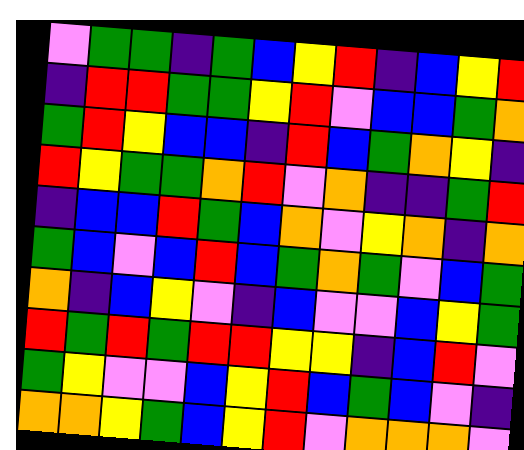[["violet", "green", "green", "indigo", "green", "blue", "yellow", "red", "indigo", "blue", "yellow", "red"], ["indigo", "red", "red", "green", "green", "yellow", "red", "violet", "blue", "blue", "green", "orange"], ["green", "red", "yellow", "blue", "blue", "indigo", "red", "blue", "green", "orange", "yellow", "indigo"], ["red", "yellow", "green", "green", "orange", "red", "violet", "orange", "indigo", "indigo", "green", "red"], ["indigo", "blue", "blue", "red", "green", "blue", "orange", "violet", "yellow", "orange", "indigo", "orange"], ["green", "blue", "violet", "blue", "red", "blue", "green", "orange", "green", "violet", "blue", "green"], ["orange", "indigo", "blue", "yellow", "violet", "indigo", "blue", "violet", "violet", "blue", "yellow", "green"], ["red", "green", "red", "green", "red", "red", "yellow", "yellow", "indigo", "blue", "red", "violet"], ["green", "yellow", "violet", "violet", "blue", "yellow", "red", "blue", "green", "blue", "violet", "indigo"], ["orange", "orange", "yellow", "green", "blue", "yellow", "red", "violet", "orange", "orange", "orange", "violet"]]